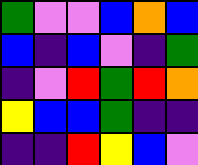[["green", "violet", "violet", "blue", "orange", "blue"], ["blue", "indigo", "blue", "violet", "indigo", "green"], ["indigo", "violet", "red", "green", "red", "orange"], ["yellow", "blue", "blue", "green", "indigo", "indigo"], ["indigo", "indigo", "red", "yellow", "blue", "violet"]]